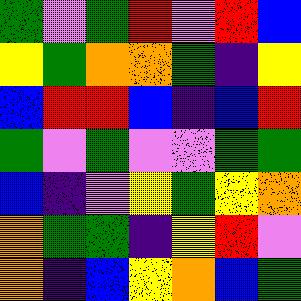[["green", "violet", "green", "red", "violet", "red", "blue"], ["yellow", "green", "orange", "orange", "green", "indigo", "yellow"], ["blue", "red", "red", "blue", "indigo", "blue", "red"], ["green", "violet", "green", "violet", "violet", "green", "green"], ["blue", "indigo", "violet", "yellow", "green", "yellow", "orange"], ["orange", "green", "green", "indigo", "yellow", "red", "violet"], ["orange", "indigo", "blue", "yellow", "orange", "blue", "green"]]